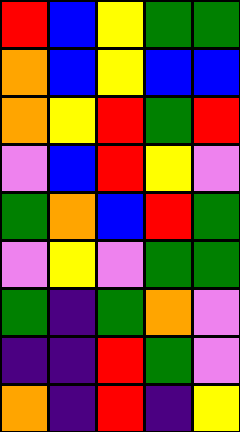[["red", "blue", "yellow", "green", "green"], ["orange", "blue", "yellow", "blue", "blue"], ["orange", "yellow", "red", "green", "red"], ["violet", "blue", "red", "yellow", "violet"], ["green", "orange", "blue", "red", "green"], ["violet", "yellow", "violet", "green", "green"], ["green", "indigo", "green", "orange", "violet"], ["indigo", "indigo", "red", "green", "violet"], ["orange", "indigo", "red", "indigo", "yellow"]]